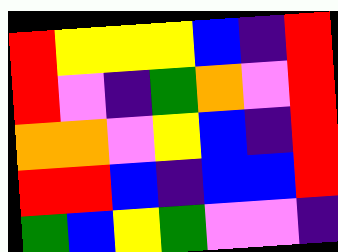[["red", "yellow", "yellow", "yellow", "blue", "indigo", "red"], ["red", "violet", "indigo", "green", "orange", "violet", "red"], ["orange", "orange", "violet", "yellow", "blue", "indigo", "red"], ["red", "red", "blue", "indigo", "blue", "blue", "red"], ["green", "blue", "yellow", "green", "violet", "violet", "indigo"]]